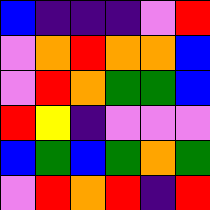[["blue", "indigo", "indigo", "indigo", "violet", "red"], ["violet", "orange", "red", "orange", "orange", "blue"], ["violet", "red", "orange", "green", "green", "blue"], ["red", "yellow", "indigo", "violet", "violet", "violet"], ["blue", "green", "blue", "green", "orange", "green"], ["violet", "red", "orange", "red", "indigo", "red"]]